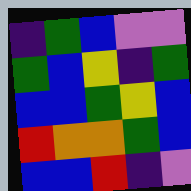[["indigo", "green", "blue", "violet", "violet"], ["green", "blue", "yellow", "indigo", "green"], ["blue", "blue", "green", "yellow", "blue"], ["red", "orange", "orange", "green", "blue"], ["blue", "blue", "red", "indigo", "violet"]]